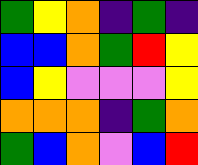[["green", "yellow", "orange", "indigo", "green", "indigo"], ["blue", "blue", "orange", "green", "red", "yellow"], ["blue", "yellow", "violet", "violet", "violet", "yellow"], ["orange", "orange", "orange", "indigo", "green", "orange"], ["green", "blue", "orange", "violet", "blue", "red"]]